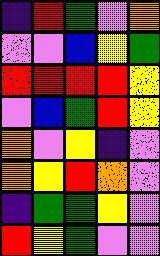[["indigo", "red", "green", "violet", "orange"], ["violet", "violet", "blue", "yellow", "green"], ["red", "red", "red", "red", "yellow"], ["violet", "blue", "green", "red", "yellow"], ["orange", "violet", "yellow", "indigo", "violet"], ["orange", "yellow", "red", "orange", "violet"], ["indigo", "green", "green", "yellow", "violet"], ["red", "yellow", "green", "violet", "violet"]]